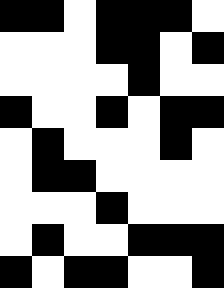[["black", "black", "white", "black", "black", "black", "white"], ["white", "white", "white", "black", "black", "white", "black"], ["white", "white", "white", "white", "black", "white", "white"], ["black", "white", "white", "black", "white", "black", "black"], ["white", "black", "white", "white", "white", "black", "white"], ["white", "black", "black", "white", "white", "white", "white"], ["white", "white", "white", "black", "white", "white", "white"], ["white", "black", "white", "white", "black", "black", "black"], ["black", "white", "black", "black", "white", "white", "black"]]